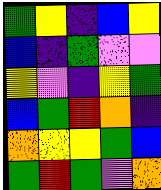[["green", "yellow", "indigo", "blue", "yellow"], ["blue", "indigo", "green", "violet", "violet"], ["yellow", "violet", "indigo", "yellow", "green"], ["blue", "green", "red", "orange", "indigo"], ["orange", "yellow", "yellow", "green", "blue"], ["green", "red", "green", "violet", "orange"]]